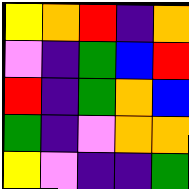[["yellow", "orange", "red", "indigo", "orange"], ["violet", "indigo", "green", "blue", "red"], ["red", "indigo", "green", "orange", "blue"], ["green", "indigo", "violet", "orange", "orange"], ["yellow", "violet", "indigo", "indigo", "green"]]